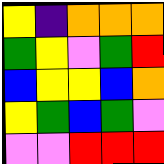[["yellow", "indigo", "orange", "orange", "orange"], ["green", "yellow", "violet", "green", "red"], ["blue", "yellow", "yellow", "blue", "orange"], ["yellow", "green", "blue", "green", "violet"], ["violet", "violet", "red", "red", "red"]]